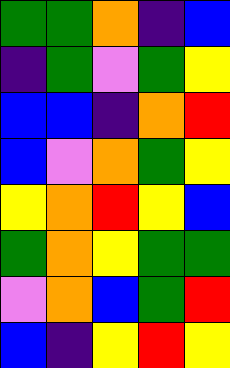[["green", "green", "orange", "indigo", "blue"], ["indigo", "green", "violet", "green", "yellow"], ["blue", "blue", "indigo", "orange", "red"], ["blue", "violet", "orange", "green", "yellow"], ["yellow", "orange", "red", "yellow", "blue"], ["green", "orange", "yellow", "green", "green"], ["violet", "orange", "blue", "green", "red"], ["blue", "indigo", "yellow", "red", "yellow"]]